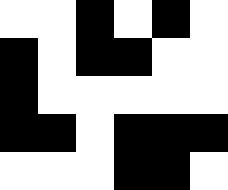[["white", "white", "black", "white", "black", "white"], ["black", "white", "black", "black", "white", "white"], ["black", "white", "white", "white", "white", "white"], ["black", "black", "white", "black", "black", "black"], ["white", "white", "white", "black", "black", "white"]]